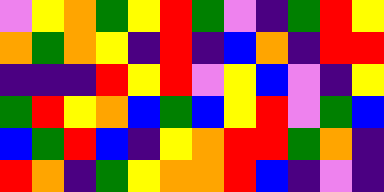[["violet", "yellow", "orange", "green", "yellow", "red", "green", "violet", "indigo", "green", "red", "yellow"], ["orange", "green", "orange", "yellow", "indigo", "red", "indigo", "blue", "orange", "indigo", "red", "red"], ["indigo", "indigo", "indigo", "red", "yellow", "red", "violet", "yellow", "blue", "violet", "indigo", "yellow"], ["green", "red", "yellow", "orange", "blue", "green", "blue", "yellow", "red", "violet", "green", "blue"], ["blue", "green", "red", "blue", "indigo", "yellow", "orange", "red", "red", "green", "orange", "indigo"], ["red", "orange", "indigo", "green", "yellow", "orange", "orange", "red", "blue", "indigo", "violet", "indigo"]]